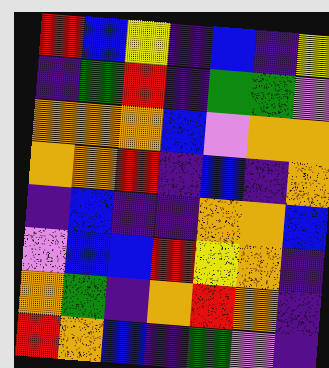[["red", "blue", "yellow", "indigo", "blue", "indigo", "yellow"], ["indigo", "green", "red", "indigo", "green", "green", "violet"], ["orange", "orange", "orange", "blue", "violet", "orange", "orange"], ["orange", "orange", "red", "indigo", "blue", "indigo", "orange"], ["indigo", "blue", "indigo", "indigo", "orange", "orange", "blue"], ["violet", "blue", "blue", "red", "yellow", "orange", "indigo"], ["orange", "green", "indigo", "orange", "red", "orange", "indigo"], ["red", "orange", "blue", "indigo", "green", "violet", "indigo"]]